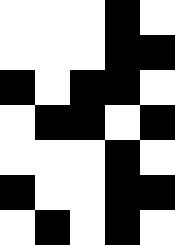[["white", "white", "white", "black", "white"], ["white", "white", "white", "black", "black"], ["black", "white", "black", "black", "white"], ["white", "black", "black", "white", "black"], ["white", "white", "white", "black", "white"], ["black", "white", "white", "black", "black"], ["white", "black", "white", "black", "white"]]